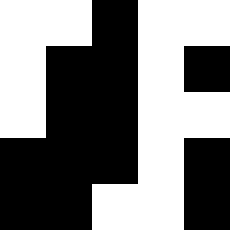[["white", "white", "black", "white", "white"], ["white", "black", "black", "white", "black"], ["white", "black", "black", "white", "white"], ["black", "black", "black", "white", "black"], ["black", "black", "white", "white", "black"]]